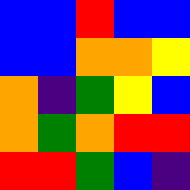[["blue", "blue", "red", "blue", "blue"], ["blue", "blue", "orange", "orange", "yellow"], ["orange", "indigo", "green", "yellow", "blue"], ["orange", "green", "orange", "red", "red"], ["red", "red", "green", "blue", "indigo"]]